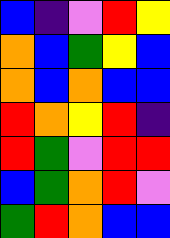[["blue", "indigo", "violet", "red", "yellow"], ["orange", "blue", "green", "yellow", "blue"], ["orange", "blue", "orange", "blue", "blue"], ["red", "orange", "yellow", "red", "indigo"], ["red", "green", "violet", "red", "red"], ["blue", "green", "orange", "red", "violet"], ["green", "red", "orange", "blue", "blue"]]